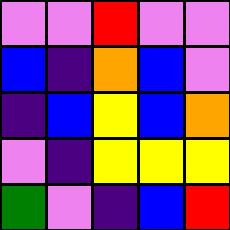[["violet", "violet", "red", "violet", "violet"], ["blue", "indigo", "orange", "blue", "violet"], ["indigo", "blue", "yellow", "blue", "orange"], ["violet", "indigo", "yellow", "yellow", "yellow"], ["green", "violet", "indigo", "blue", "red"]]